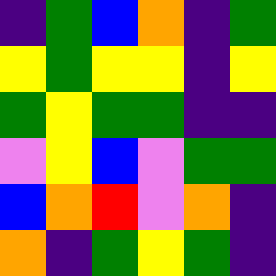[["indigo", "green", "blue", "orange", "indigo", "green"], ["yellow", "green", "yellow", "yellow", "indigo", "yellow"], ["green", "yellow", "green", "green", "indigo", "indigo"], ["violet", "yellow", "blue", "violet", "green", "green"], ["blue", "orange", "red", "violet", "orange", "indigo"], ["orange", "indigo", "green", "yellow", "green", "indigo"]]